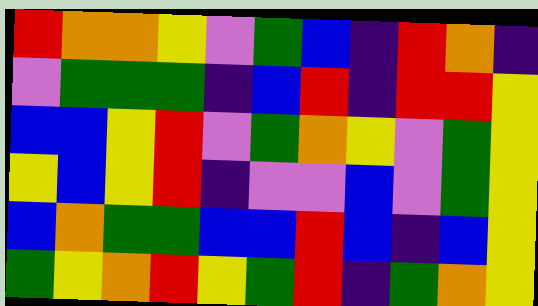[["red", "orange", "orange", "yellow", "violet", "green", "blue", "indigo", "red", "orange", "indigo"], ["violet", "green", "green", "green", "indigo", "blue", "red", "indigo", "red", "red", "yellow"], ["blue", "blue", "yellow", "red", "violet", "green", "orange", "yellow", "violet", "green", "yellow"], ["yellow", "blue", "yellow", "red", "indigo", "violet", "violet", "blue", "violet", "green", "yellow"], ["blue", "orange", "green", "green", "blue", "blue", "red", "blue", "indigo", "blue", "yellow"], ["green", "yellow", "orange", "red", "yellow", "green", "red", "indigo", "green", "orange", "yellow"]]